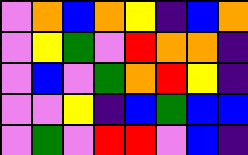[["violet", "orange", "blue", "orange", "yellow", "indigo", "blue", "orange"], ["violet", "yellow", "green", "violet", "red", "orange", "orange", "indigo"], ["violet", "blue", "violet", "green", "orange", "red", "yellow", "indigo"], ["violet", "violet", "yellow", "indigo", "blue", "green", "blue", "blue"], ["violet", "green", "violet", "red", "red", "violet", "blue", "indigo"]]